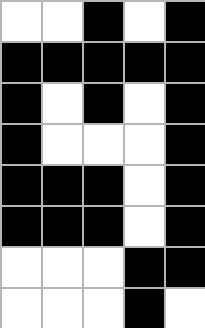[["white", "white", "black", "white", "black"], ["black", "black", "black", "black", "black"], ["black", "white", "black", "white", "black"], ["black", "white", "white", "white", "black"], ["black", "black", "black", "white", "black"], ["black", "black", "black", "white", "black"], ["white", "white", "white", "black", "black"], ["white", "white", "white", "black", "white"]]